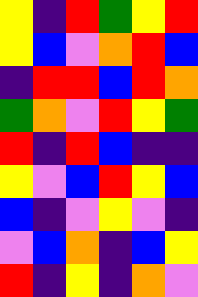[["yellow", "indigo", "red", "green", "yellow", "red"], ["yellow", "blue", "violet", "orange", "red", "blue"], ["indigo", "red", "red", "blue", "red", "orange"], ["green", "orange", "violet", "red", "yellow", "green"], ["red", "indigo", "red", "blue", "indigo", "indigo"], ["yellow", "violet", "blue", "red", "yellow", "blue"], ["blue", "indigo", "violet", "yellow", "violet", "indigo"], ["violet", "blue", "orange", "indigo", "blue", "yellow"], ["red", "indigo", "yellow", "indigo", "orange", "violet"]]